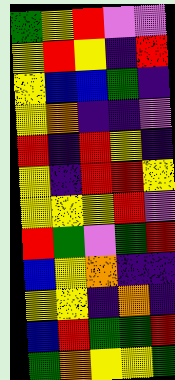[["green", "yellow", "red", "violet", "violet"], ["yellow", "red", "yellow", "indigo", "red"], ["yellow", "blue", "blue", "green", "indigo"], ["yellow", "orange", "indigo", "indigo", "violet"], ["red", "indigo", "red", "yellow", "indigo"], ["yellow", "indigo", "red", "red", "yellow"], ["yellow", "yellow", "yellow", "red", "violet"], ["red", "green", "violet", "green", "red"], ["blue", "yellow", "orange", "indigo", "indigo"], ["yellow", "yellow", "indigo", "orange", "indigo"], ["blue", "red", "green", "green", "red"], ["green", "orange", "yellow", "yellow", "green"]]